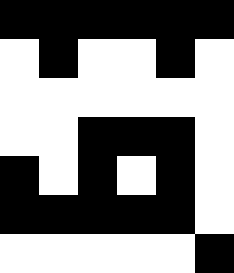[["black", "black", "black", "black", "black", "black"], ["white", "black", "white", "white", "black", "white"], ["white", "white", "white", "white", "white", "white"], ["white", "white", "black", "black", "black", "white"], ["black", "white", "black", "white", "black", "white"], ["black", "black", "black", "black", "black", "white"], ["white", "white", "white", "white", "white", "black"]]